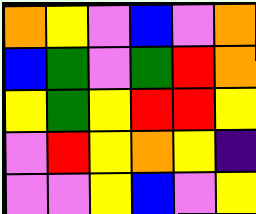[["orange", "yellow", "violet", "blue", "violet", "orange"], ["blue", "green", "violet", "green", "red", "orange"], ["yellow", "green", "yellow", "red", "red", "yellow"], ["violet", "red", "yellow", "orange", "yellow", "indigo"], ["violet", "violet", "yellow", "blue", "violet", "yellow"]]